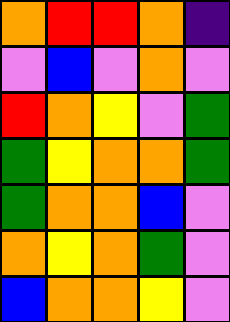[["orange", "red", "red", "orange", "indigo"], ["violet", "blue", "violet", "orange", "violet"], ["red", "orange", "yellow", "violet", "green"], ["green", "yellow", "orange", "orange", "green"], ["green", "orange", "orange", "blue", "violet"], ["orange", "yellow", "orange", "green", "violet"], ["blue", "orange", "orange", "yellow", "violet"]]